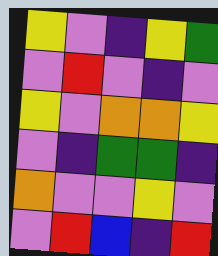[["yellow", "violet", "indigo", "yellow", "green"], ["violet", "red", "violet", "indigo", "violet"], ["yellow", "violet", "orange", "orange", "yellow"], ["violet", "indigo", "green", "green", "indigo"], ["orange", "violet", "violet", "yellow", "violet"], ["violet", "red", "blue", "indigo", "red"]]